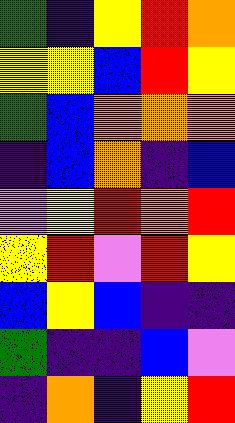[["green", "indigo", "yellow", "red", "orange"], ["yellow", "yellow", "blue", "red", "yellow"], ["green", "blue", "orange", "orange", "orange"], ["indigo", "blue", "orange", "indigo", "blue"], ["violet", "yellow", "red", "orange", "red"], ["yellow", "red", "violet", "red", "yellow"], ["blue", "yellow", "blue", "indigo", "indigo"], ["green", "indigo", "indigo", "blue", "violet"], ["indigo", "orange", "indigo", "yellow", "red"]]